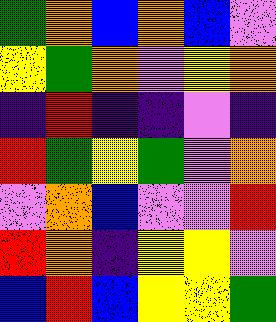[["green", "orange", "blue", "orange", "blue", "violet"], ["yellow", "green", "orange", "violet", "yellow", "orange"], ["indigo", "red", "indigo", "indigo", "violet", "indigo"], ["red", "green", "yellow", "green", "violet", "orange"], ["violet", "orange", "blue", "violet", "violet", "red"], ["red", "orange", "indigo", "yellow", "yellow", "violet"], ["blue", "red", "blue", "yellow", "yellow", "green"]]